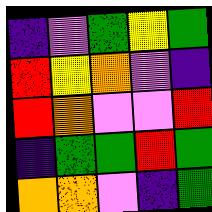[["indigo", "violet", "green", "yellow", "green"], ["red", "yellow", "orange", "violet", "indigo"], ["red", "orange", "violet", "violet", "red"], ["indigo", "green", "green", "red", "green"], ["orange", "orange", "violet", "indigo", "green"]]